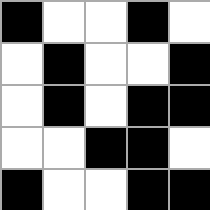[["black", "white", "white", "black", "white"], ["white", "black", "white", "white", "black"], ["white", "black", "white", "black", "black"], ["white", "white", "black", "black", "white"], ["black", "white", "white", "black", "black"]]